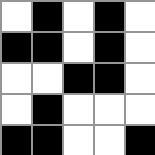[["white", "black", "white", "black", "white"], ["black", "black", "white", "black", "white"], ["white", "white", "black", "black", "white"], ["white", "black", "white", "white", "white"], ["black", "black", "white", "white", "black"]]